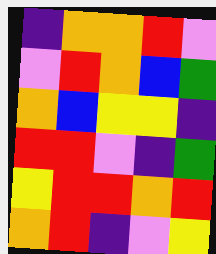[["indigo", "orange", "orange", "red", "violet"], ["violet", "red", "orange", "blue", "green"], ["orange", "blue", "yellow", "yellow", "indigo"], ["red", "red", "violet", "indigo", "green"], ["yellow", "red", "red", "orange", "red"], ["orange", "red", "indigo", "violet", "yellow"]]